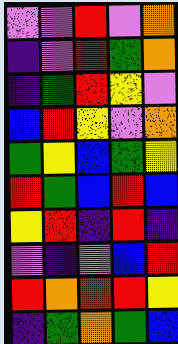[["violet", "violet", "red", "violet", "orange"], ["indigo", "violet", "red", "green", "orange"], ["indigo", "green", "red", "yellow", "violet"], ["blue", "red", "yellow", "violet", "orange"], ["green", "yellow", "blue", "green", "yellow"], ["red", "green", "blue", "red", "blue"], ["yellow", "red", "indigo", "red", "indigo"], ["violet", "indigo", "violet", "blue", "red"], ["red", "orange", "red", "red", "yellow"], ["indigo", "green", "orange", "green", "blue"]]